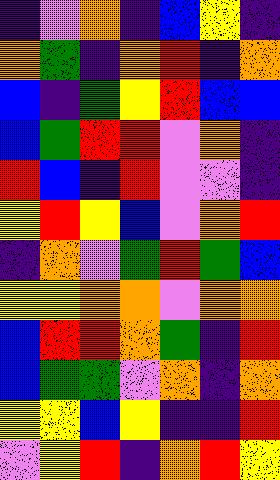[["indigo", "violet", "orange", "indigo", "blue", "yellow", "indigo"], ["orange", "green", "indigo", "orange", "red", "indigo", "orange"], ["blue", "indigo", "green", "yellow", "red", "blue", "blue"], ["blue", "green", "red", "red", "violet", "orange", "indigo"], ["red", "blue", "indigo", "red", "violet", "violet", "indigo"], ["yellow", "red", "yellow", "blue", "violet", "orange", "red"], ["indigo", "orange", "violet", "green", "red", "green", "blue"], ["yellow", "yellow", "orange", "orange", "violet", "orange", "orange"], ["blue", "red", "red", "orange", "green", "indigo", "red"], ["blue", "green", "green", "violet", "orange", "indigo", "orange"], ["yellow", "yellow", "blue", "yellow", "indigo", "indigo", "red"], ["violet", "yellow", "red", "indigo", "orange", "red", "yellow"]]